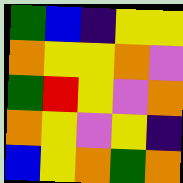[["green", "blue", "indigo", "yellow", "yellow"], ["orange", "yellow", "yellow", "orange", "violet"], ["green", "red", "yellow", "violet", "orange"], ["orange", "yellow", "violet", "yellow", "indigo"], ["blue", "yellow", "orange", "green", "orange"]]